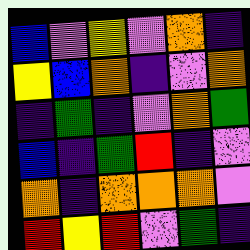[["blue", "violet", "yellow", "violet", "orange", "indigo"], ["yellow", "blue", "orange", "indigo", "violet", "orange"], ["indigo", "green", "indigo", "violet", "orange", "green"], ["blue", "indigo", "green", "red", "indigo", "violet"], ["orange", "indigo", "orange", "orange", "orange", "violet"], ["red", "yellow", "red", "violet", "green", "indigo"]]